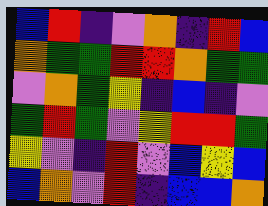[["blue", "red", "indigo", "violet", "orange", "indigo", "red", "blue"], ["orange", "green", "green", "red", "red", "orange", "green", "green"], ["violet", "orange", "green", "yellow", "indigo", "blue", "indigo", "violet"], ["green", "red", "green", "violet", "yellow", "red", "red", "green"], ["yellow", "violet", "indigo", "red", "violet", "blue", "yellow", "blue"], ["blue", "orange", "violet", "red", "indigo", "blue", "blue", "orange"]]